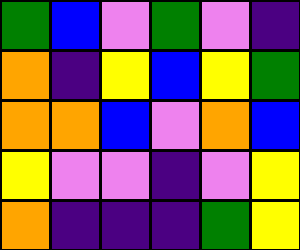[["green", "blue", "violet", "green", "violet", "indigo"], ["orange", "indigo", "yellow", "blue", "yellow", "green"], ["orange", "orange", "blue", "violet", "orange", "blue"], ["yellow", "violet", "violet", "indigo", "violet", "yellow"], ["orange", "indigo", "indigo", "indigo", "green", "yellow"]]